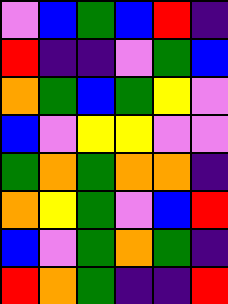[["violet", "blue", "green", "blue", "red", "indigo"], ["red", "indigo", "indigo", "violet", "green", "blue"], ["orange", "green", "blue", "green", "yellow", "violet"], ["blue", "violet", "yellow", "yellow", "violet", "violet"], ["green", "orange", "green", "orange", "orange", "indigo"], ["orange", "yellow", "green", "violet", "blue", "red"], ["blue", "violet", "green", "orange", "green", "indigo"], ["red", "orange", "green", "indigo", "indigo", "red"]]